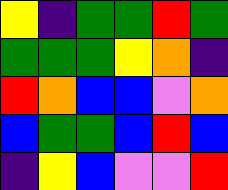[["yellow", "indigo", "green", "green", "red", "green"], ["green", "green", "green", "yellow", "orange", "indigo"], ["red", "orange", "blue", "blue", "violet", "orange"], ["blue", "green", "green", "blue", "red", "blue"], ["indigo", "yellow", "blue", "violet", "violet", "red"]]